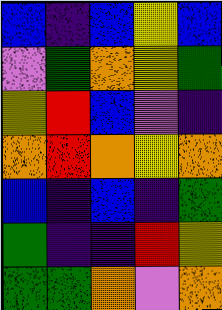[["blue", "indigo", "blue", "yellow", "blue"], ["violet", "green", "orange", "yellow", "green"], ["yellow", "red", "blue", "violet", "indigo"], ["orange", "red", "orange", "yellow", "orange"], ["blue", "indigo", "blue", "indigo", "green"], ["green", "indigo", "indigo", "red", "yellow"], ["green", "green", "orange", "violet", "orange"]]